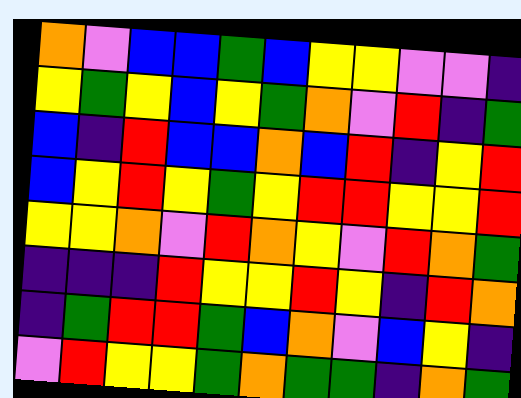[["orange", "violet", "blue", "blue", "green", "blue", "yellow", "yellow", "violet", "violet", "indigo"], ["yellow", "green", "yellow", "blue", "yellow", "green", "orange", "violet", "red", "indigo", "green"], ["blue", "indigo", "red", "blue", "blue", "orange", "blue", "red", "indigo", "yellow", "red"], ["blue", "yellow", "red", "yellow", "green", "yellow", "red", "red", "yellow", "yellow", "red"], ["yellow", "yellow", "orange", "violet", "red", "orange", "yellow", "violet", "red", "orange", "green"], ["indigo", "indigo", "indigo", "red", "yellow", "yellow", "red", "yellow", "indigo", "red", "orange"], ["indigo", "green", "red", "red", "green", "blue", "orange", "violet", "blue", "yellow", "indigo"], ["violet", "red", "yellow", "yellow", "green", "orange", "green", "green", "indigo", "orange", "green"]]